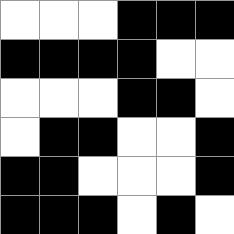[["white", "white", "white", "black", "black", "black"], ["black", "black", "black", "black", "white", "white"], ["white", "white", "white", "black", "black", "white"], ["white", "black", "black", "white", "white", "black"], ["black", "black", "white", "white", "white", "black"], ["black", "black", "black", "white", "black", "white"]]